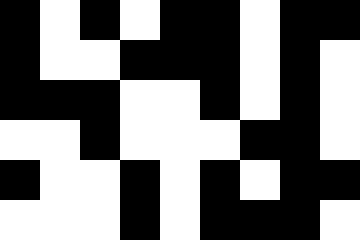[["black", "white", "black", "white", "black", "black", "white", "black", "black"], ["black", "white", "white", "black", "black", "black", "white", "black", "white"], ["black", "black", "black", "white", "white", "black", "white", "black", "white"], ["white", "white", "black", "white", "white", "white", "black", "black", "white"], ["black", "white", "white", "black", "white", "black", "white", "black", "black"], ["white", "white", "white", "black", "white", "black", "black", "black", "white"]]